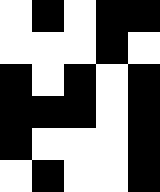[["white", "black", "white", "black", "black"], ["white", "white", "white", "black", "white"], ["black", "white", "black", "white", "black"], ["black", "black", "black", "white", "black"], ["black", "white", "white", "white", "black"], ["white", "black", "white", "white", "black"]]